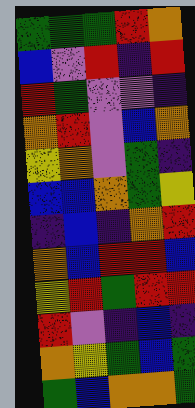[["green", "green", "green", "red", "orange"], ["blue", "violet", "red", "indigo", "red"], ["red", "green", "violet", "violet", "indigo"], ["orange", "red", "violet", "blue", "orange"], ["yellow", "orange", "violet", "green", "indigo"], ["blue", "blue", "orange", "green", "yellow"], ["indigo", "blue", "indigo", "orange", "red"], ["orange", "blue", "red", "red", "blue"], ["yellow", "red", "green", "red", "red"], ["red", "violet", "indigo", "blue", "indigo"], ["orange", "yellow", "green", "blue", "green"], ["green", "blue", "orange", "orange", "green"]]